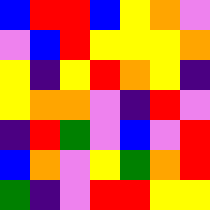[["blue", "red", "red", "blue", "yellow", "orange", "violet"], ["violet", "blue", "red", "yellow", "yellow", "yellow", "orange"], ["yellow", "indigo", "yellow", "red", "orange", "yellow", "indigo"], ["yellow", "orange", "orange", "violet", "indigo", "red", "violet"], ["indigo", "red", "green", "violet", "blue", "violet", "red"], ["blue", "orange", "violet", "yellow", "green", "orange", "red"], ["green", "indigo", "violet", "red", "red", "yellow", "yellow"]]